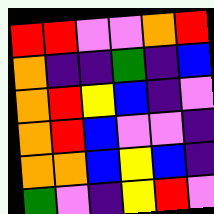[["red", "red", "violet", "violet", "orange", "red"], ["orange", "indigo", "indigo", "green", "indigo", "blue"], ["orange", "red", "yellow", "blue", "indigo", "violet"], ["orange", "red", "blue", "violet", "violet", "indigo"], ["orange", "orange", "blue", "yellow", "blue", "indigo"], ["green", "violet", "indigo", "yellow", "red", "violet"]]